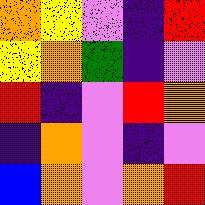[["orange", "yellow", "violet", "indigo", "red"], ["yellow", "orange", "green", "indigo", "violet"], ["red", "indigo", "violet", "red", "orange"], ["indigo", "orange", "violet", "indigo", "violet"], ["blue", "orange", "violet", "orange", "red"]]